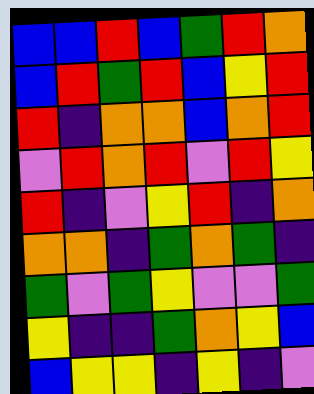[["blue", "blue", "red", "blue", "green", "red", "orange"], ["blue", "red", "green", "red", "blue", "yellow", "red"], ["red", "indigo", "orange", "orange", "blue", "orange", "red"], ["violet", "red", "orange", "red", "violet", "red", "yellow"], ["red", "indigo", "violet", "yellow", "red", "indigo", "orange"], ["orange", "orange", "indigo", "green", "orange", "green", "indigo"], ["green", "violet", "green", "yellow", "violet", "violet", "green"], ["yellow", "indigo", "indigo", "green", "orange", "yellow", "blue"], ["blue", "yellow", "yellow", "indigo", "yellow", "indigo", "violet"]]